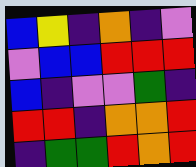[["blue", "yellow", "indigo", "orange", "indigo", "violet"], ["violet", "blue", "blue", "red", "red", "red"], ["blue", "indigo", "violet", "violet", "green", "indigo"], ["red", "red", "indigo", "orange", "orange", "red"], ["indigo", "green", "green", "red", "orange", "red"]]